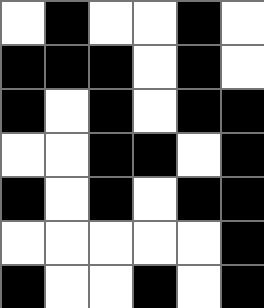[["white", "black", "white", "white", "black", "white"], ["black", "black", "black", "white", "black", "white"], ["black", "white", "black", "white", "black", "black"], ["white", "white", "black", "black", "white", "black"], ["black", "white", "black", "white", "black", "black"], ["white", "white", "white", "white", "white", "black"], ["black", "white", "white", "black", "white", "black"]]